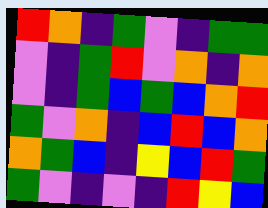[["red", "orange", "indigo", "green", "violet", "indigo", "green", "green"], ["violet", "indigo", "green", "red", "violet", "orange", "indigo", "orange"], ["violet", "indigo", "green", "blue", "green", "blue", "orange", "red"], ["green", "violet", "orange", "indigo", "blue", "red", "blue", "orange"], ["orange", "green", "blue", "indigo", "yellow", "blue", "red", "green"], ["green", "violet", "indigo", "violet", "indigo", "red", "yellow", "blue"]]